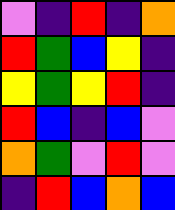[["violet", "indigo", "red", "indigo", "orange"], ["red", "green", "blue", "yellow", "indigo"], ["yellow", "green", "yellow", "red", "indigo"], ["red", "blue", "indigo", "blue", "violet"], ["orange", "green", "violet", "red", "violet"], ["indigo", "red", "blue", "orange", "blue"]]